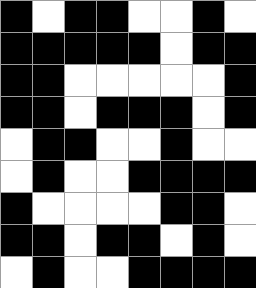[["black", "white", "black", "black", "white", "white", "black", "white"], ["black", "black", "black", "black", "black", "white", "black", "black"], ["black", "black", "white", "white", "white", "white", "white", "black"], ["black", "black", "white", "black", "black", "black", "white", "black"], ["white", "black", "black", "white", "white", "black", "white", "white"], ["white", "black", "white", "white", "black", "black", "black", "black"], ["black", "white", "white", "white", "white", "black", "black", "white"], ["black", "black", "white", "black", "black", "white", "black", "white"], ["white", "black", "white", "white", "black", "black", "black", "black"]]